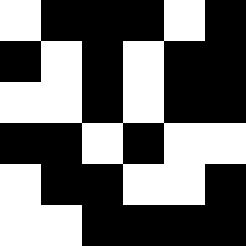[["white", "black", "black", "black", "white", "black"], ["black", "white", "black", "white", "black", "black"], ["white", "white", "black", "white", "black", "black"], ["black", "black", "white", "black", "white", "white"], ["white", "black", "black", "white", "white", "black"], ["white", "white", "black", "black", "black", "black"]]